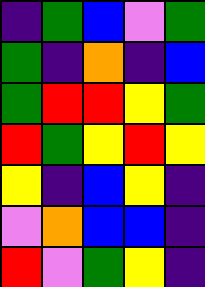[["indigo", "green", "blue", "violet", "green"], ["green", "indigo", "orange", "indigo", "blue"], ["green", "red", "red", "yellow", "green"], ["red", "green", "yellow", "red", "yellow"], ["yellow", "indigo", "blue", "yellow", "indigo"], ["violet", "orange", "blue", "blue", "indigo"], ["red", "violet", "green", "yellow", "indigo"]]